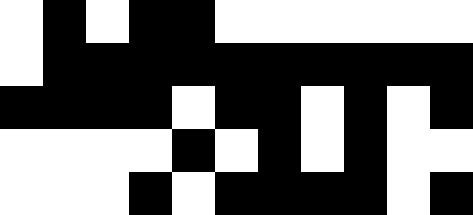[["white", "black", "white", "black", "black", "white", "white", "white", "white", "white", "white"], ["white", "black", "black", "black", "black", "black", "black", "black", "black", "black", "black"], ["black", "black", "black", "black", "white", "black", "black", "white", "black", "white", "black"], ["white", "white", "white", "white", "black", "white", "black", "white", "black", "white", "white"], ["white", "white", "white", "black", "white", "black", "black", "black", "black", "white", "black"]]